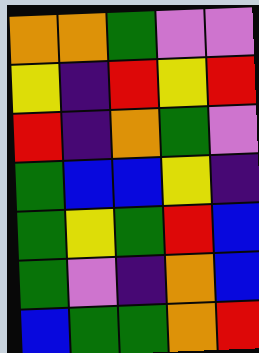[["orange", "orange", "green", "violet", "violet"], ["yellow", "indigo", "red", "yellow", "red"], ["red", "indigo", "orange", "green", "violet"], ["green", "blue", "blue", "yellow", "indigo"], ["green", "yellow", "green", "red", "blue"], ["green", "violet", "indigo", "orange", "blue"], ["blue", "green", "green", "orange", "red"]]